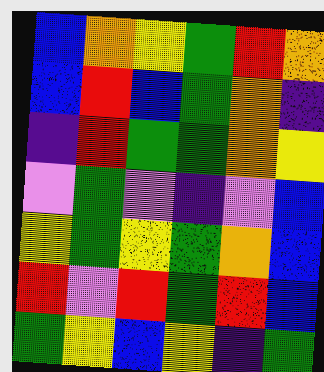[["blue", "orange", "yellow", "green", "red", "orange"], ["blue", "red", "blue", "green", "orange", "indigo"], ["indigo", "red", "green", "green", "orange", "yellow"], ["violet", "green", "violet", "indigo", "violet", "blue"], ["yellow", "green", "yellow", "green", "orange", "blue"], ["red", "violet", "red", "green", "red", "blue"], ["green", "yellow", "blue", "yellow", "indigo", "green"]]